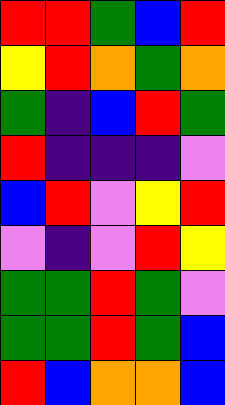[["red", "red", "green", "blue", "red"], ["yellow", "red", "orange", "green", "orange"], ["green", "indigo", "blue", "red", "green"], ["red", "indigo", "indigo", "indigo", "violet"], ["blue", "red", "violet", "yellow", "red"], ["violet", "indigo", "violet", "red", "yellow"], ["green", "green", "red", "green", "violet"], ["green", "green", "red", "green", "blue"], ["red", "blue", "orange", "orange", "blue"]]